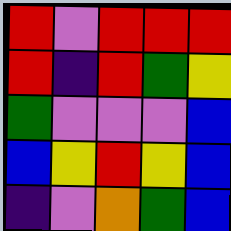[["red", "violet", "red", "red", "red"], ["red", "indigo", "red", "green", "yellow"], ["green", "violet", "violet", "violet", "blue"], ["blue", "yellow", "red", "yellow", "blue"], ["indigo", "violet", "orange", "green", "blue"]]